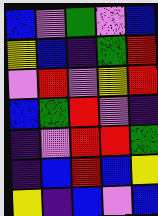[["blue", "violet", "green", "violet", "blue"], ["yellow", "blue", "indigo", "green", "red"], ["violet", "red", "violet", "yellow", "red"], ["blue", "green", "red", "violet", "indigo"], ["indigo", "violet", "red", "red", "green"], ["indigo", "blue", "red", "blue", "yellow"], ["yellow", "indigo", "blue", "violet", "blue"]]